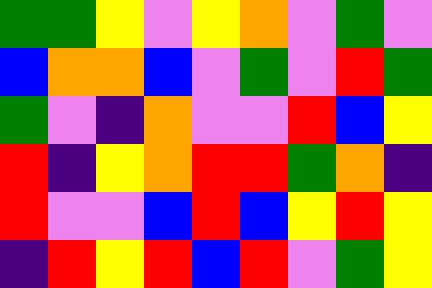[["green", "green", "yellow", "violet", "yellow", "orange", "violet", "green", "violet"], ["blue", "orange", "orange", "blue", "violet", "green", "violet", "red", "green"], ["green", "violet", "indigo", "orange", "violet", "violet", "red", "blue", "yellow"], ["red", "indigo", "yellow", "orange", "red", "red", "green", "orange", "indigo"], ["red", "violet", "violet", "blue", "red", "blue", "yellow", "red", "yellow"], ["indigo", "red", "yellow", "red", "blue", "red", "violet", "green", "yellow"]]